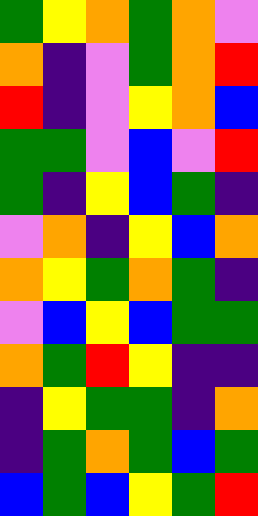[["green", "yellow", "orange", "green", "orange", "violet"], ["orange", "indigo", "violet", "green", "orange", "red"], ["red", "indigo", "violet", "yellow", "orange", "blue"], ["green", "green", "violet", "blue", "violet", "red"], ["green", "indigo", "yellow", "blue", "green", "indigo"], ["violet", "orange", "indigo", "yellow", "blue", "orange"], ["orange", "yellow", "green", "orange", "green", "indigo"], ["violet", "blue", "yellow", "blue", "green", "green"], ["orange", "green", "red", "yellow", "indigo", "indigo"], ["indigo", "yellow", "green", "green", "indigo", "orange"], ["indigo", "green", "orange", "green", "blue", "green"], ["blue", "green", "blue", "yellow", "green", "red"]]